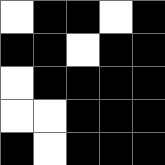[["white", "black", "black", "white", "black"], ["black", "black", "white", "black", "black"], ["white", "black", "black", "black", "black"], ["white", "white", "black", "black", "black"], ["black", "white", "black", "black", "black"]]